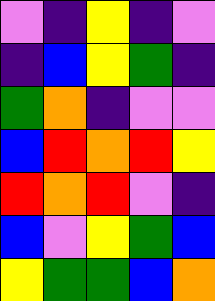[["violet", "indigo", "yellow", "indigo", "violet"], ["indigo", "blue", "yellow", "green", "indigo"], ["green", "orange", "indigo", "violet", "violet"], ["blue", "red", "orange", "red", "yellow"], ["red", "orange", "red", "violet", "indigo"], ["blue", "violet", "yellow", "green", "blue"], ["yellow", "green", "green", "blue", "orange"]]